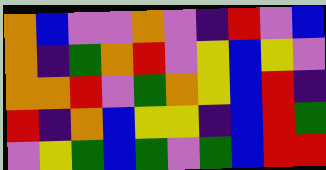[["orange", "blue", "violet", "violet", "orange", "violet", "indigo", "red", "violet", "blue"], ["orange", "indigo", "green", "orange", "red", "violet", "yellow", "blue", "yellow", "violet"], ["orange", "orange", "red", "violet", "green", "orange", "yellow", "blue", "red", "indigo"], ["red", "indigo", "orange", "blue", "yellow", "yellow", "indigo", "blue", "red", "green"], ["violet", "yellow", "green", "blue", "green", "violet", "green", "blue", "red", "red"]]